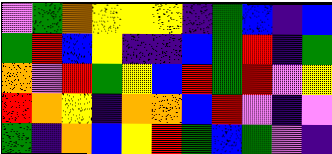[["violet", "green", "orange", "yellow", "yellow", "yellow", "indigo", "green", "blue", "indigo", "blue"], ["green", "red", "blue", "yellow", "indigo", "indigo", "blue", "green", "red", "indigo", "green"], ["orange", "violet", "red", "green", "yellow", "blue", "red", "green", "red", "violet", "yellow"], ["red", "orange", "yellow", "indigo", "orange", "orange", "blue", "red", "violet", "indigo", "violet"], ["green", "indigo", "orange", "blue", "yellow", "red", "green", "blue", "green", "violet", "indigo"]]